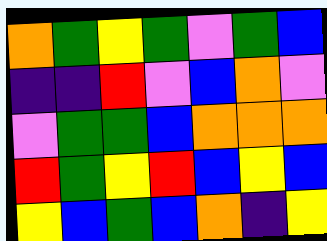[["orange", "green", "yellow", "green", "violet", "green", "blue"], ["indigo", "indigo", "red", "violet", "blue", "orange", "violet"], ["violet", "green", "green", "blue", "orange", "orange", "orange"], ["red", "green", "yellow", "red", "blue", "yellow", "blue"], ["yellow", "blue", "green", "blue", "orange", "indigo", "yellow"]]